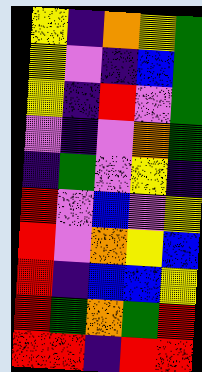[["yellow", "indigo", "orange", "yellow", "green"], ["yellow", "violet", "indigo", "blue", "green"], ["yellow", "indigo", "red", "violet", "green"], ["violet", "indigo", "violet", "orange", "green"], ["indigo", "green", "violet", "yellow", "indigo"], ["red", "violet", "blue", "violet", "yellow"], ["red", "violet", "orange", "yellow", "blue"], ["red", "indigo", "blue", "blue", "yellow"], ["red", "green", "orange", "green", "red"], ["red", "red", "indigo", "red", "red"]]